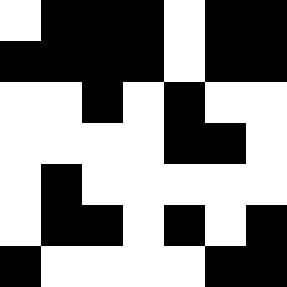[["white", "black", "black", "black", "white", "black", "black"], ["black", "black", "black", "black", "white", "black", "black"], ["white", "white", "black", "white", "black", "white", "white"], ["white", "white", "white", "white", "black", "black", "white"], ["white", "black", "white", "white", "white", "white", "white"], ["white", "black", "black", "white", "black", "white", "black"], ["black", "white", "white", "white", "white", "black", "black"]]